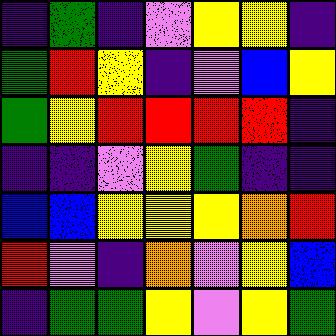[["indigo", "green", "indigo", "violet", "yellow", "yellow", "indigo"], ["green", "red", "yellow", "indigo", "violet", "blue", "yellow"], ["green", "yellow", "red", "red", "red", "red", "indigo"], ["indigo", "indigo", "violet", "yellow", "green", "indigo", "indigo"], ["blue", "blue", "yellow", "yellow", "yellow", "orange", "red"], ["red", "violet", "indigo", "orange", "violet", "yellow", "blue"], ["indigo", "green", "green", "yellow", "violet", "yellow", "green"]]